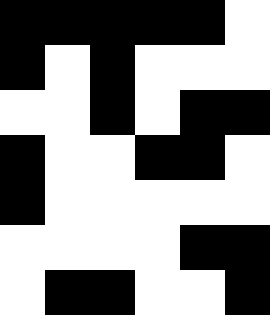[["black", "black", "black", "black", "black", "white"], ["black", "white", "black", "white", "white", "white"], ["white", "white", "black", "white", "black", "black"], ["black", "white", "white", "black", "black", "white"], ["black", "white", "white", "white", "white", "white"], ["white", "white", "white", "white", "black", "black"], ["white", "black", "black", "white", "white", "black"]]